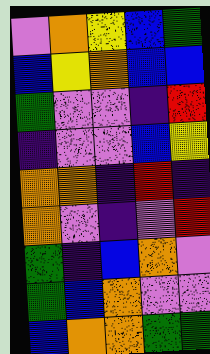[["violet", "orange", "yellow", "blue", "green"], ["blue", "yellow", "orange", "blue", "blue"], ["green", "violet", "violet", "indigo", "red"], ["indigo", "violet", "violet", "blue", "yellow"], ["orange", "orange", "indigo", "red", "indigo"], ["orange", "violet", "indigo", "violet", "red"], ["green", "indigo", "blue", "orange", "violet"], ["green", "blue", "orange", "violet", "violet"], ["blue", "orange", "orange", "green", "green"]]